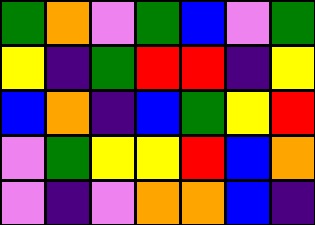[["green", "orange", "violet", "green", "blue", "violet", "green"], ["yellow", "indigo", "green", "red", "red", "indigo", "yellow"], ["blue", "orange", "indigo", "blue", "green", "yellow", "red"], ["violet", "green", "yellow", "yellow", "red", "blue", "orange"], ["violet", "indigo", "violet", "orange", "orange", "blue", "indigo"]]